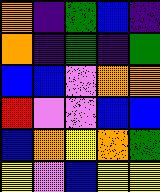[["orange", "indigo", "green", "blue", "indigo"], ["orange", "indigo", "green", "indigo", "green"], ["blue", "blue", "violet", "orange", "orange"], ["red", "violet", "violet", "blue", "blue"], ["blue", "orange", "yellow", "orange", "green"], ["yellow", "violet", "blue", "yellow", "yellow"]]